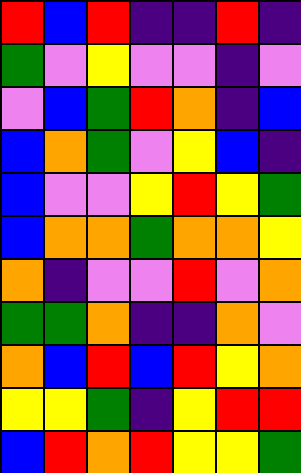[["red", "blue", "red", "indigo", "indigo", "red", "indigo"], ["green", "violet", "yellow", "violet", "violet", "indigo", "violet"], ["violet", "blue", "green", "red", "orange", "indigo", "blue"], ["blue", "orange", "green", "violet", "yellow", "blue", "indigo"], ["blue", "violet", "violet", "yellow", "red", "yellow", "green"], ["blue", "orange", "orange", "green", "orange", "orange", "yellow"], ["orange", "indigo", "violet", "violet", "red", "violet", "orange"], ["green", "green", "orange", "indigo", "indigo", "orange", "violet"], ["orange", "blue", "red", "blue", "red", "yellow", "orange"], ["yellow", "yellow", "green", "indigo", "yellow", "red", "red"], ["blue", "red", "orange", "red", "yellow", "yellow", "green"]]